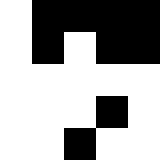[["white", "black", "black", "black", "black"], ["white", "black", "white", "black", "black"], ["white", "white", "white", "white", "white"], ["white", "white", "white", "black", "white"], ["white", "white", "black", "white", "white"]]